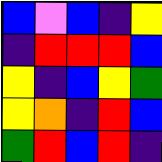[["blue", "violet", "blue", "indigo", "yellow"], ["indigo", "red", "red", "red", "blue"], ["yellow", "indigo", "blue", "yellow", "green"], ["yellow", "orange", "indigo", "red", "blue"], ["green", "red", "blue", "red", "indigo"]]